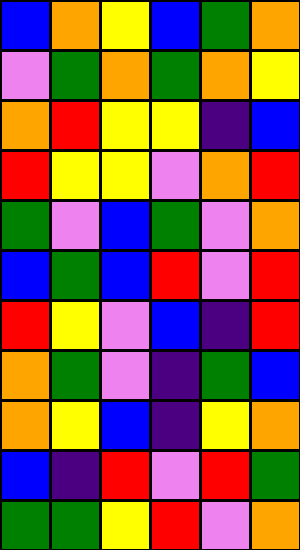[["blue", "orange", "yellow", "blue", "green", "orange"], ["violet", "green", "orange", "green", "orange", "yellow"], ["orange", "red", "yellow", "yellow", "indigo", "blue"], ["red", "yellow", "yellow", "violet", "orange", "red"], ["green", "violet", "blue", "green", "violet", "orange"], ["blue", "green", "blue", "red", "violet", "red"], ["red", "yellow", "violet", "blue", "indigo", "red"], ["orange", "green", "violet", "indigo", "green", "blue"], ["orange", "yellow", "blue", "indigo", "yellow", "orange"], ["blue", "indigo", "red", "violet", "red", "green"], ["green", "green", "yellow", "red", "violet", "orange"]]